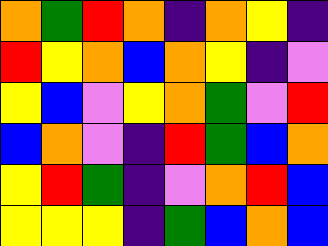[["orange", "green", "red", "orange", "indigo", "orange", "yellow", "indigo"], ["red", "yellow", "orange", "blue", "orange", "yellow", "indigo", "violet"], ["yellow", "blue", "violet", "yellow", "orange", "green", "violet", "red"], ["blue", "orange", "violet", "indigo", "red", "green", "blue", "orange"], ["yellow", "red", "green", "indigo", "violet", "orange", "red", "blue"], ["yellow", "yellow", "yellow", "indigo", "green", "blue", "orange", "blue"]]